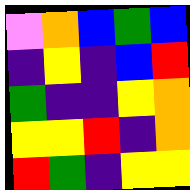[["violet", "orange", "blue", "green", "blue"], ["indigo", "yellow", "indigo", "blue", "red"], ["green", "indigo", "indigo", "yellow", "orange"], ["yellow", "yellow", "red", "indigo", "orange"], ["red", "green", "indigo", "yellow", "yellow"]]